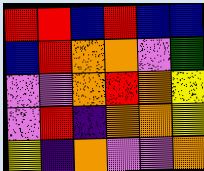[["red", "red", "blue", "red", "blue", "blue"], ["blue", "red", "orange", "orange", "violet", "green"], ["violet", "violet", "orange", "red", "orange", "yellow"], ["violet", "red", "indigo", "orange", "orange", "yellow"], ["yellow", "indigo", "orange", "violet", "violet", "orange"]]